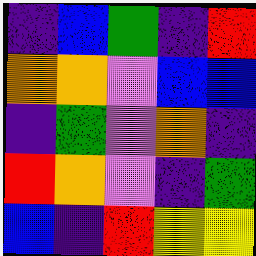[["indigo", "blue", "green", "indigo", "red"], ["orange", "orange", "violet", "blue", "blue"], ["indigo", "green", "violet", "orange", "indigo"], ["red", "orange", "violet", "indigo", "green"], ["blue", "indigo", "red", "yellow", "yellow"]]